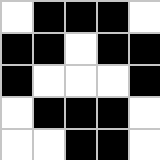[["white", "black", "black", "black", "white"], ["black", "black", "white", "black", "black"], ["black", "white", "white", "white", "black"], ["white", "black", "black", "black", "white"], ["white", "white", "black", "black", "white"]]